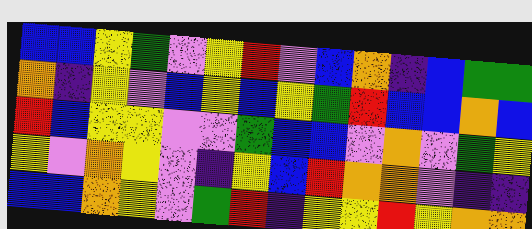[["blue", "blue", "yellow", "green", "violet", "yellow", "red", "violet", "blue", "orange", "indigo", "blue", "green", "green"], ["orange", "indigo", "yellow", "violet", "blue", "yellow", "blue", "yellow", "green", "red", "blue", "blue", "orange", "blue"], ["red", "blue", "yellow", "yellow", "violet", "violet", "green", "blue", "blue", "violet", "orange", "violet", "green", "yellow"], ["yellow", "violet", "orange", "yellow", "violet", "indigo", "yellow", "blue", "red", "orange", "orange", "violet", "indigo", "indigo"], ["blue", "blue", "orange", "yellow", "violet", "green", "red", "indigo", "yellow", "yellow", "red", "yellow", "orange", "orange"]]